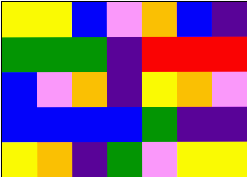[["yellow", "yellow", "blue", "violet", "orange", "blue", "indigo"], ["green", "green", "green", "indigo", "red", "red", "red"], ["blue", "violet", "orange", "indigo", "yellow", "orange", "violet"], ["blue", "blue", "blue", "blue", "green", "indigo", "indigo"], ["yellow", "orange", "indigo", "green", "violet", "yellow", "yellow"]]